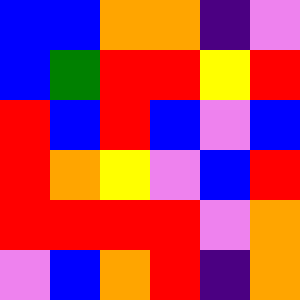[["blue", "blue", "orange", "orange", "indigo", "violet"], ["blue", "green", "red", "red", "yellow", "red"], ["red", "blue", "red", "blue", "violet", "blue"], ["red", "orange", "yellow", "violet", "blue", "red"], ["red", "red", "red", "red", "violet", "orange"], ["violet", "blue", "orange", "red", "indigo", "orange"]]